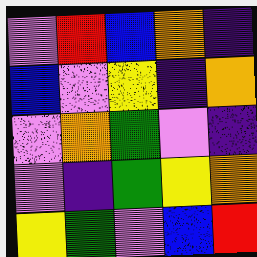[["violet", "red", "blue", "orange", "indigo"], ["blue", "violet", "yellow", "indigo", "orange"], ["violet", "orange", "green", "violet", "indigo"], ["violet", "indigo", "green", "yellow", "orange"], ["yellow", "green", "violet", "blue", "red"]]